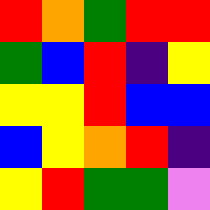[["red", "orange", "green", "red", "red"], ["green", "blue", "red", "indigo", "yellow"], ["yellow", "yellow", "red", "blue", "blue"], ["blue", "yellow", "orange", "red", "indigo"], ["yellow", "red", "green", "green", "violet"]]